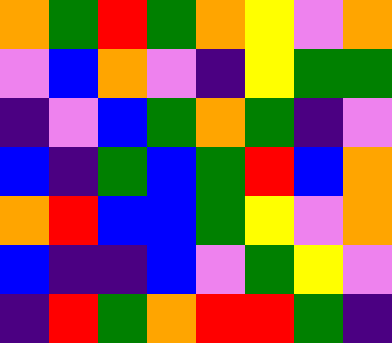[["orange", "green", "red", "green", "orange", "yellow", "violet", "orange"], ["violet", "blue", "orange", "violet", "indigo", "yellow", "green", "green"], ["indigo", "violet", "blue", "green", "orange", "green", "indigo", "violet"], ["blue", "indigo", "green", "blue", "green", "red", "blue", "orange"], ["orange", "red", "blue", "blue", "green", "yellow", "violet", "orange"], ["blue", "indigo", "indigo", "blue", "violet", "green", "yellow", "violet"], ["indigo", "red", "green", "orange", "red", "red", "green", "indigo"]]